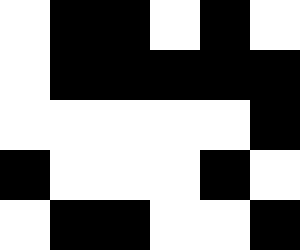[["white", "black", "black", "white", "black", "white"], ["white", "black", "black", "black", "black", "black"], ["white", "white", "white", "white", "white", "black"], ["black", "white", "white", "white", "black", "white"], ["white", "black", "black", "white", "white", "black"]]